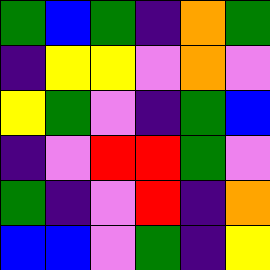[["green", "blue", "green", "indigo", "orange", "green"], ["indigo", "yellow", "yellow", "violet", "orange", "violet"], ["yellow", "green", "violet", "indigo", "green", "blue"], ["indigo", "violet", "red", "red", "green", "violet"], ["green", "indigo", "violet", "red", "indigo", "orange"], ["blue", "blue", "violet", "green", "indigo", "yellow"]]